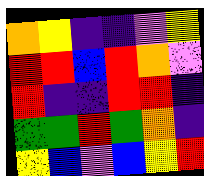[["orange", "yellow", "indigo", "indigo", "violet", "yellow"], ["red", "red", "blue", "red", "orange", "violet"], ["red", "indigo", "indigo", "red", "red", "indigo"], ["green", "green", "red", "green", "orange", "indigo"], ["yellow", "blue", "violet", "blue", "yellow", "red"]]